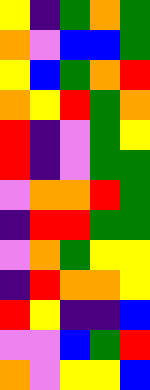[["yellow", "indigo", "green", "orange", "green"], ["orange", "violet", "blue", "blue", "green"], ["yellow", "blue", "green", "orange", "red"], ["orange", "yellow", "red", "green", "orange"], ["red", "indigo", "violet", "green", "yellow"], ["red", "indigo", "violet", "green", "green"], ["violet", "orange", "orange", "red", "green"], ["indigo", "red", "red", "green", "green"], ["violet", "orange", "green", "yellow", "yellow"], ["indigo", "red", "orange", "orange", "yellow"], ["red", "yellow", "indigo", "indigo", "blue"], ["violet", "violet", "blue", "green", "red"], ["orange", "violet", "yellow", "yellow", "blue"]]